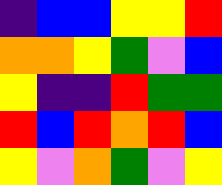[["indigo", "blue", "blue", "yellow", "yellow", "red"], ["orange", "orange", "yellow", "green", "violet", "blue"], ["yellow", "indigo", "indigo", "red", "green", "green"], ["red", "blue", "red", "orange", "red", "blue"], ["yellow", "violet", "orange", "green", "violet", "yellow"]]